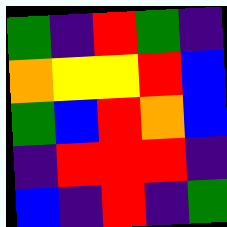[["green", "indigo", "red", "green", "indigo"], ["orange", "yellow", "yellow", "red", "blue"], ["green", "blue", "red", "orange", "blue"], ["indigo", "red", "red", "red", "indigo"], ["blue", "indigo", "red", "indigo", "green"]]